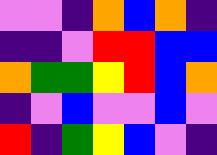[["violet", "violet", "indigo", "orange", "blue", "orange", "indigo"], ["indigo", "indigo", "violet", "red", "red", "blue", "blue"], ["orange", "green", "green", "yellow", "red", "blue", "orange"], ["indigo", "violet", "blue", "violet", "violet", "blue", "violet"], ["red", "indigo", "green", "yellow", "blue", "violet", "indigo"]]